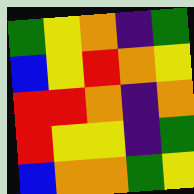[["green", "yellow", "orange", "indigo", "green"], ["blue", "yellow", "red", "orange", "yellow"], ["red", "red", "orange", "indigo", "orange"], ["red", "yellow", "yellow", "indigo", "green"], ["blue", "orange", "orange", "green", "yellow"]]